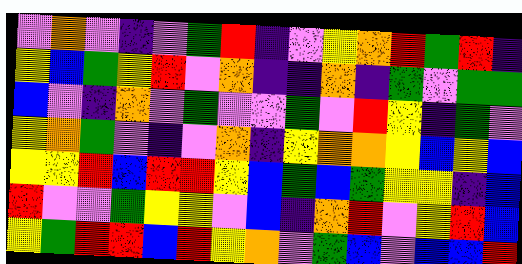[["violet", "orange", "violet", "indigo", "violet", "green", "red", "indigo", "violet", "yellow", "orange", "red", "green", "red", "indigo"], ["yellow", "blue", "green", "yellow", "red", "violet", "orange", "indigo", "indigo", "orange", "indigo", "green", "violet", "green", "green"], ["blue", "violet", "indigo", "orange", "violet", "green", "violet", "violet", "green", "violet", "red", "yellow", "indigo", "green", "violet"], ["yellow", "orange", "green", "violet", "indigo", "violet", "orange", "indigo", "yellow", "orange", "orange", "yellow", "blue", "yellow", "blue"], ["yellow", "yellow", "red", "blue", "red", "red", "yellow", "blue", "green", "blue", "green", "yellow", "yellow", "indigo", "blue"], ["red", "violet", "violet", "green", "yellow", "yellow", "violet", "blue", "indigo", "orange", "red", "violet", "yellow", "red", "blue"], ["yellow", "green", "red", "red", "blue", "red", "yellow", "orange", "violet", "green", "blue", "violet", "blue", "blue", "red"]]